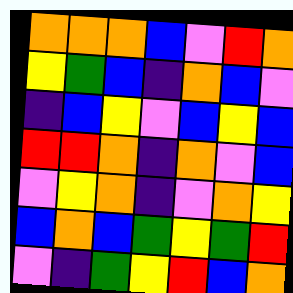[["orange", "orange", "orange", "blue", "violet", "red", "orange"], ["yellow", "green", "blue", "indigo", "orange", "blue", "violet"], ["indigo", "blue", "yellow", "violet", "blue", "yellow", "blue"], ["red", "red", "orange", "indigo", "orange", "violet", "blue"], ["violet", "yellow", "orange", "indigo", "violet", "orange", "yellow"], ["blue", "orange", "blue", "green", "yellow", "green", "red"], ["violet", "indigo", "green", "yellow", "red", "blue", "orange"]]